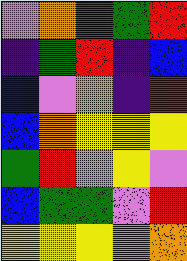[["violet", "orange", "green", "green", "red"], ["indigo", "green", "red", "indigo", "blue"], ["blue", "violet", "orange", "indigo", "red"], ["blue", "orange", "yellow", "yellow", "yellow"], ["green", "red", "violet", "yellow", "violet"], ["blue", "green", "green", "violet", "red"], ["yellow", "yellow", "yellow", "violet", "orange"]]